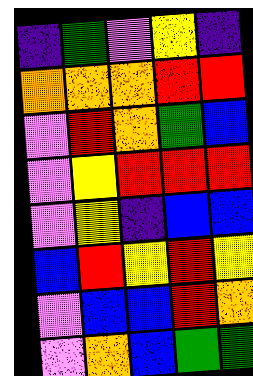[["indigo", "green", "violet", "yellow", "indigo"], ["orange", "orange", "orange", "red", "red"], ["violet", "red", "orange", "green", "blue"], ["violet", "yellow", "red", "red", "red"], ["violet", "yellow", "indigo", "blue", "blue"], ["blue", "red", "yellow", "red", "yellow"], ["violet", "blue", "blue", "red", "orange"], ["violet", "orange", "blue", "green", "green"]]